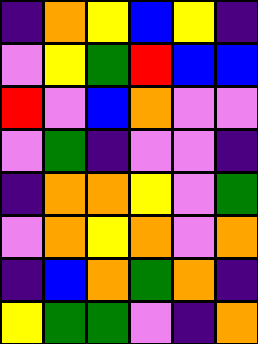[["indigo", "orange", "yellow", "blue", "yellow", "indigo"], ["violet", "yellow", "green", "red", "blue", "blue"], ["red", "violet", "blue", "orange", "violet", "violet"], ["violet", "green", "indigo", "violet", "violet", "indigo"], ["indigo", "orange", "orange", "yellow", "violet", "green"], ["violet", "orange", "yellow", "orange", "violet", "orange"], ["indigo", "blue", "orange", "green", "orange", "indigo"], ["yellow", "green", "green", "violet", "indigo", "orange"]]